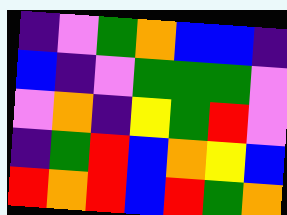[["indigo", "violet", "green", "orange", "blue", "blue", "indigo"], ["blue", "indigo", "violet", "green", "green", "green", "violet"], ["violet", "orange", "indigo", "yellow", "green", "red", "violet"], ["indigo", "green", "red", "blue", "orange", "yellow", "blue"], ["red", "orange", "red", "blue", "red", "green", "orange"]]